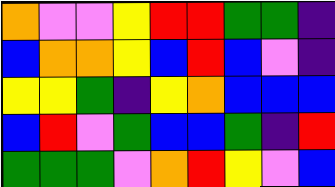[["orange", "violet", "violet", "yellow", "red", "red", "green", "green", "indigo"], ["blue", "orange", "orange", "yellow", "blue", "red", "blue", "violet", "indigo"], ["yellow", "yellow", "green", "indigo", "yellow", "orange", "blue", "blue", "blue"], ["blue", "red", "violet", "green", "blue", "blue", "green", "indigo", "red"], ["green", "green", "green", "violet", "orange", "red", "yellow", "violet", "blue"]]